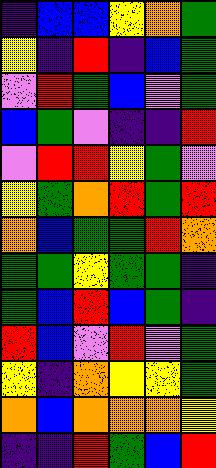[["indigo", "blue", "blue", "yellow", "orange", "green"], ["yellow", "indigo", "red", "indigo", "blue", "green"], ["violet", "red", "green", "blue", "violet", "green"], ["blue", "green", "violet", "indigo", "indigo", "red"], ["violet", "red", "red", "yellow", "green", "violet"], ["yellow", "green", "orange", "red", "green", "red"], ["orange", "blue", "green", "green", "red", "orange"], ["green", "green", "yellow", "green", "green", "indigo"], ["green", "blue", "red", "blue", "green", "indigo"], ["red", "blue", "violet", "red", "violet", "green"], ["yellow", "indigo", "orange", "yellow", "yellow", "green"], ["orange", "blue", "orange", "orange", "orange", "yellow"], ["indigo", "indigo", "red", "green", "blue", "red"]]